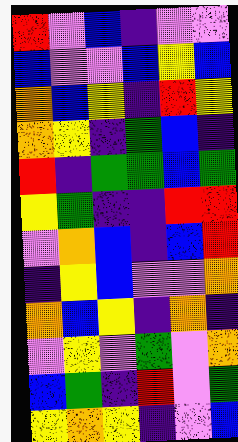[["red", "violet", "blue", "indigo", "violet", "violet"], ["blue", "violet", "violet", "blue", "yellow", "blue"], ["orange", "blue", "yellow", "indigo", "red", "yellow"], ["orange", "yellow", "indigo", "green", "blue", "indigo"], ["red", "indigo", "green", "green", "blue", "green"], ["yellow", "green", "indigo", "indigo", "red", "red"], ["violet", "orange", "blue", "indigo", "blue", "red"], ["indigo", "yellow", "blue", "violet", "violet", "orange"], ["orange", "blue", "yellow", "indigo", "orange", "indigo"], ["violet", "yellow", "violet", "green", "violet", "orange"], ["blue", "green", "indigo", "red", "violet", "green"], ["yellow", "orange", "yellow", "indigo", "violet", "blue"]]